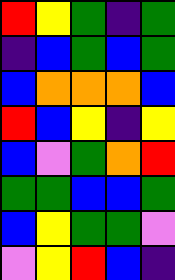[["red", "yellow", "green", "indigo", "green"], ["indigo", "blue", "green", "blue", "green"], ["blue", "orange", "orange", "orange", "blue"], ["red", "blue", "yellow", "indigo", "yellow"], ["blue", "violet", "green", "orange", "red"], ["green", "green", "blue", "blue", "green"], ["blue", "yellow", "green", "green", "violet"], ["violet", "yellow", "red", "blue", "indigo"]]